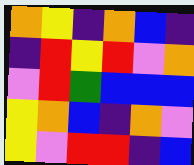[["orange", "yellow", "indigo", "orange", "blue", "indigo"], ["indigo", "red", "yellow", "red", "violet", "orange"], ["violet", "red", "green", "blue", "blue", "blue"], ["yellow", "orange", "blue", "indigo", "orange", "violet"], ["yellow", "violet", "red", "red", "indigo", "blue"]]